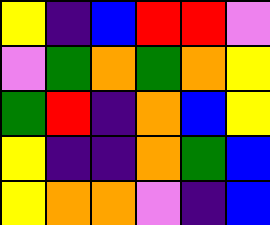[["yellow", "indigo", "blue", "red", "red", "violet"], ["violet", "green", "orange", "green", "orange", "yellow"], ["green", "red", "indigo", "orange", "blue", "yellow"], ["yellow", "indigo", "indigo", "orange", "green", "blue"], ["yellow", "orange", "orange", "violet", "indigo", "blue"]]